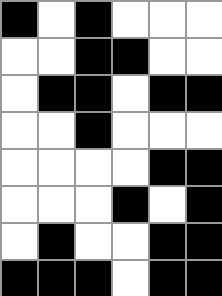[["black", "white", "black", "white", "white", "white"], ["white", "white", "black", "black", "white", "white"], ["white", "black", "black", "white", "black", "black"], ["white", "white", "black", "white", "white", "white"], ["white", "white", "white", "white", "black", "black"], ["white", "white", "white", "black", "white", "black"], ["white", "black", "white", "white", "black", "black"], ["black", "black", "black", "white", "black", "black"]]